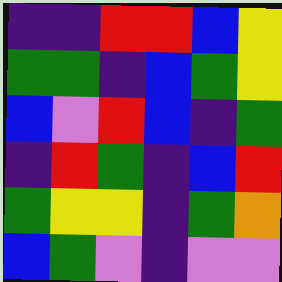[["indigo", "indigo", "red", "red", "blue", "yellow"], ["green", "green", "indigo", "blue", "green", "yellow"], ["blue", "violet", "red", "blue", "indigo", "green"], ["indigo", "red", "green", "indigo", "blue", "red"], ["green", "yellow", "yellow", "indigo", "green", "orange"], ["blue", "green", "violet", "indigo", "violet", "violet"]]